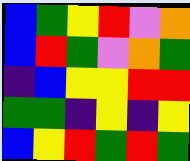[["blue", "green", "yellow", "red", "violet", "orange"], ["blue", "red", "green", "violet", "orange", "green"], ["indigo", "blue", "yellow", "yellow", "red", "red"], ["green", "green", "indigo", "yellow", "indigo", "yellow"], ["blue", "yellow", "red", "green", "red", "green"]]